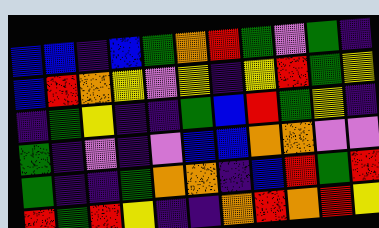[["blue", "blue", "indigo", "blue", "green", "orange", "red", "green", "violet", "green", "indigo"], ["blue", "red", "orange", "yellow", "violet", "yellow", "indigo", "yellow", "red", "green", "yellow"], ["indigo", "green", "yellow", "indigo", "indigo", "green", "blue", "red", "green", "yellow", "indigo"], ["green", "indigo", "violet", "indigo", "violet", "blue", "blue", "orange", "orange", "violet", "violet"], ["green", "indigo", "indigo", "green", "orange", "orange", "indigo", "blue", "red", "green", "red"], ["red", "green", "red", "yellow", "indigo", "indigo", "orange", "red", "orange", "red", "yellow"]]